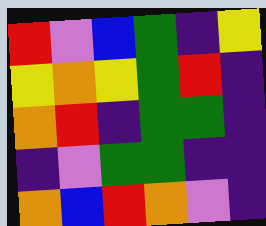[["red", "violet", "blue", "green", "indigo", "yellow"], ["yellow", "orange", "yellow", "green", "red", "indigo"], ["orange", "red", "indigo", "green", "green", "indigo"], ["indigo", "violet", "green", "green", "indigo", "indigo"], ["orange", "blue", "red", "orange", "violet", "indigo"]]